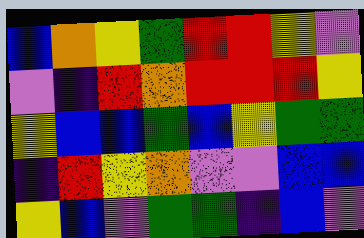[["blue", "orange", "yellow", "green", "red", "red", "yellow", "violet"], ["violet", "indigo", "red", "orange", "red", "red", "red", "yellow"], ["yellow", "blue", "blue", "green", "blue", "yellow", "green", "green"], ["indigo", "red", "yellow", "orange", "violet", "violet", "blue", "blue"], ["yellow", "blue", "violet", "green", "green", "indigo", "blue", "violet"]]